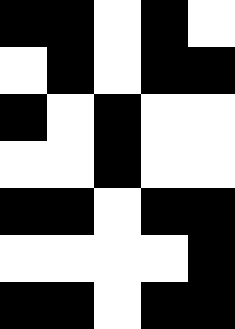[["black", "black", "white", "black", "white"], ["white", "black", "white", "black", "black"], ["black", "white", "black", "white", "white"], ["white", "white", "black", "white", "white"], ["black", "black", "white", "black", "black"], ["white", "white", "white", "white", "black"], ["black", "black", "white", "black", "black"]]